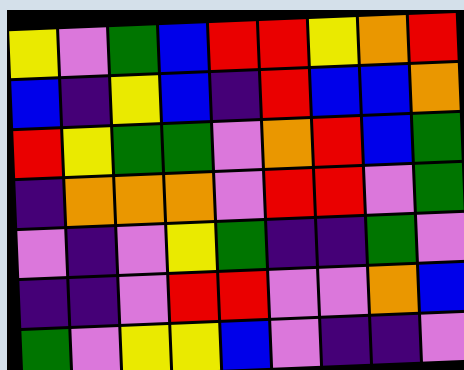[["yellow", "violet", "green", "blue", "red", "red", "yellow", "orange", "red"], ["blue", "indigo", "yellow", "blue", "indigo", "red", "blue", "blue", "orange"], ["red", "yellow", "green", "green", "violet", "orange", "red", "blue", "green"], ["indigo", "orange", "orange", "orange", "violet", "red", "red", "violet", "green"], ["violet", "indigo", "violet", "yellow", "green", "indigo", "indigo", "green", "violet"], ["indigo", "indigo", "violet", "red", "red", "violet", "violet", "orange", "blue"], ["green", "violet", "yellow", "yellow", "blue", "violet", "indigo", "indigo", "violet"]]